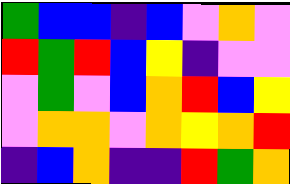[["green", "blue", "blue", "indigo", "blue", "violet", "orange", "violet"], ["red", "green", "red", "blue", "yellow", "indigo", "violet", "violet"], ["violet", "green", "violet", "blue", "orange", "red", "blue", "yellow"], ["violet", "orange", "orange", "violet", "orange", "yellow", "orange", "red"], ["indigo", "blue", "orange", "indigo", "indigo", "red", "green", "orange"]]